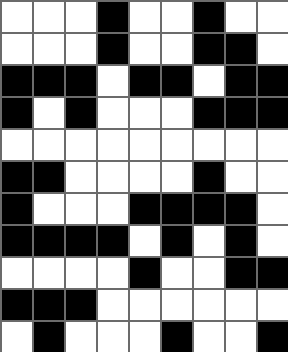[["white", "white", "white", "black", "white", "white", "black", "white", "white"], ["white", "white", "white", "black", "white", "white", "black", "black", "white"], ["black", "black", "black", "white", "black", "black", "white", "black", "black"], ["black", "white", "black", "white", "white", "white", "black", "black", "black"], ["white", "white", "white", "white", "white", "white", "white", "white", "white"], ["black", "black", "white", "white", "white", "white", "black", "white", "white"], ["black", "white", "white", "white", "black", "black", "black", "black", "white"], ["black", "black", "black", "black", "white", "black", "white", "black", "white"], ["white", "white", "white", "white", "black", "white", "white", "black", "black"], ["black", "black", "black", "white", "white", "white", "white", "white", "white"], ["white", "black", "white", "white", "white", "black", "white", "white", "black"]]